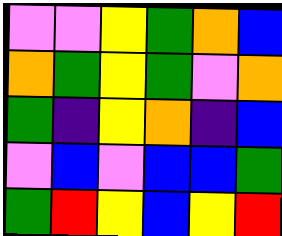[["violet", "violet", "yellow", "green", "orange", "blue"], ["orange", "green", "yellow", "green", "violet", "orange"], ["green", "indigo", "yellow", "orange", "indigo", "blue"], ["violet", "blue", "violet", "blue", "blue", "green"], ["green", "red", "yellow", "blue", "yellow", "red"]]